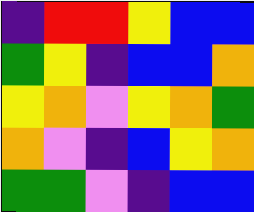[["indigo", "red", "red", "yellow", "blue", "blue"], ["green", "yellow", "indigo", "blue", "blue", "orange"], ["yellow", "orange", "violet", "yellow", "orange", "green"], ["orange", "violet", "indigo", "blue", "yellow", "orange"], ["green", "green", "violet", "indigo", "blue", "blue"]]